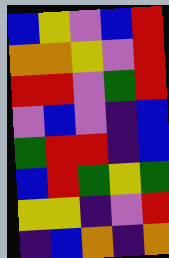[["blue", "yellow", "violet", "blue", "red"], ["orange", "orange", "yellow", "violet", "red"], ["red", "red", "violet", "green", "red"], ["violet", "blue", "violet", "indigo", "blue"], ["green", "red", "red", "indigo", "blue"], ["blue", "red", "green", "yellow", "green"], ["yellow", "yellow", "indigo", "violet", "red"], ["indigo", "blue", "orange", "indigo", "orange"]]